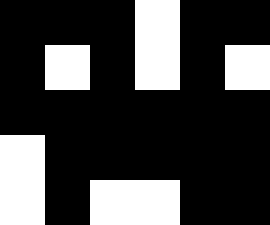[["black", "black", "black", "white", "black", "black"], ["black", "white", "black", "white", "black", "white"], ["black", "black", "black", "black", "black", "black"], ["white", "black", "black", "black", "black", "black"], ["white", "black", "white", "white", "black", "black"]]